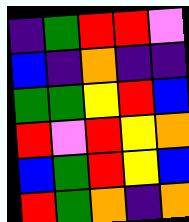[["indigo", "green", "red", "red", "violet"], ["blue", "indigo", "orange", "indigo", "indigo"], ["green", "green", "yellow", "red", "blue"], ["red", "violet", "red", "yellow", "orange"], ["blue", "green", "red", "yellow", "blue"], ["red", "green", "orange", "indigo", "orange"]]